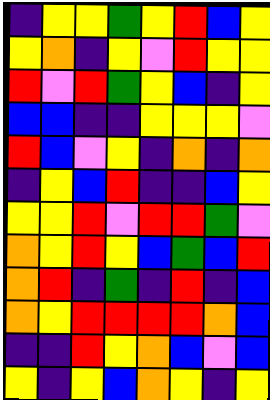[["indigo", "yellow", "yellow", "green", "yellow", "red", "blue", "yellow"], ["yellow", "orange", "indigo", "yellow", "violet", "red", "yellow", "yellow"], ["red", "violet", "red", "green", "yellow", "blue", "indigo", "yellow"], ["blue", "blue", "indigo", "indigo", "yellow", "yellow", "yellow", "violet"], ["red", "blue", "violet", "yellow", "indigo", "orange", "indigo", "orange"], ["indigo", "yellow", "blue", "red", "indigo", "indigo", "blue", "yellow"], ["yellow", "yellow", "red", "violet", "red", "red", "green", "violet"], ["orange", "yellow", "red", "yellow", "blue", "green", "blue", "red"], ["orange", "red", "indigo", "green", "indigo", "red", "indigo", "blue"], ["orange", "yellow", "red", "red", "red", "red", "orange", "blue"], ["indigo", "indigo", "red", "yellow", "orange", "blue", "violet", "blue"], ["yellow", "indigo", "yellow", "blue", "orange", "yellow", "indigo", "yellow"]]